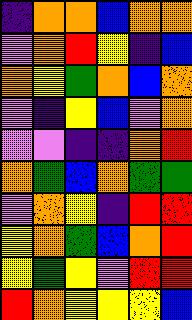[["indigo", "orange", "orange", "blue", "orange", "orange"], ["violet", "orange", "red", "yellow", "indigo", "blue"], ["orange", "yellow", "green", "orange", "blue", "orange"], ["violet", "indigo", "yellow", "blue", "violet", "orange"], ["violet", "violet", "indigo", "indigo", "orange", "red"], ["orange", "green", "blue", "orange", "green", "green"], ["violet", "orange", "yellow", "indigo", "red", "red"], ["yellow", "orange", "green", "blue", "orange", "red"], ["yellow", "green", "yellow", "violet", "red", "red"], ["red", "orange", "yellow", "yellow", "yellow", "blue"]]